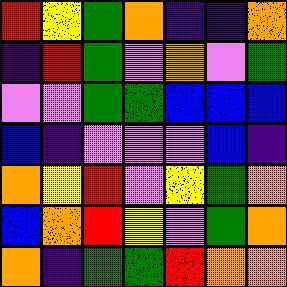[["red", "yellow", "green", "orange", "indigo", "indigo", "orange"], ["indigo", "red", "green", "violet", "orange", "violet", "green"], ["violet", "violet", "green", "green", "blue", "blue", "blue"], ["blue", "indigo", "violet", "violet", "violet", "blue", "indigo"], ["orange", "yellow", "red", "violet", "yellow", "green", "orange"], ["blue", "orange", "red", "yellow", "violet", "green", "orange"], ["orange", "indigo", "green", "green", "red", "orange", "orange"]]